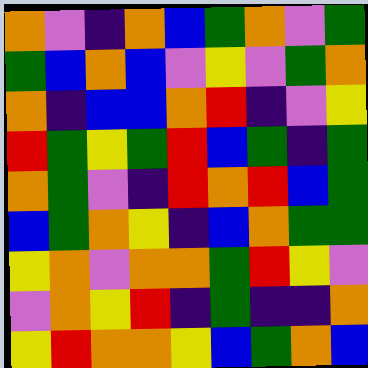[["orange", "violet", "indigo", "orange", "blue", "green", "orange", "violet", "green"], ["green", "blue", "orange", "blue", "violet", "yellow", "violet", "green", "orange"], ["orange", "indigo", "blue", "blue", "orange", "red", "indigo", "violet", "yellow"], ["red", "green", "yellow", "green", "red", "blue", "green", "indigo", "green"], ["orange", "green", "violet", "indigo", "red", "orange", "red", "blue", "green"], ["blue", "green", "orange", "yellow", "indigo", "blue", "orange", "green", "green"], ["yellow", "orange", "violet", "orange", "orange", "green", "red", "yellow", "violet"], ["violet", "orange", "yellow", "red", "indigo", "green", "indigo", "indigo", "orange"], ["yellow", "red", "orange", "orange", "yellow", "blue", "green", "orange", "blue"]]